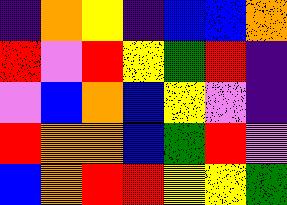[["indigo", "orange", "yellow", "indigo", "blue", "blue", "orange"], ["red", "violet", "red", "yellow", "green", "red", "indigo"], ["violet", "blue", "orange", "blue", "yellow", "violet", "indigo"], ["red", "orange", "orange", "blue", "green", "red", "violet"], ["blue", "orange", "red", "red", "yellow", "yellow", "green"]]